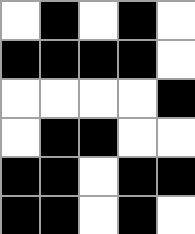[["white", "black", "white", "black", "white"], ["black", "black", "black", "black", "white"], ["white", "white", "white", "white", "black"], ["white", "black", "black", "white", "white"], ["black", "black", "white", "black", "black"], ["black", "black", "white", "black", "white"]]